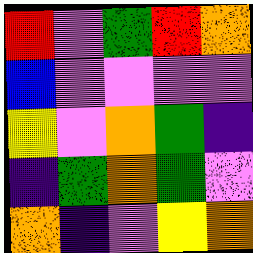[["red", "violet", "green", "red", "orange"], ["blue", "violet", "violet", "violet", "violet"], ["yellow", "violet", "orange", "green", "indigo"], ["indigo", "green", "orange", "green", "violet"], ["orange", "indigo", "violet", "yellow", "orange"]]